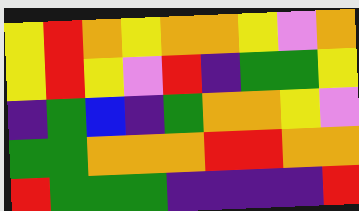[["yellow", "red", "orange", "yellow", "orange", "orange", "yellow", "violet", "orange"], ["yellow", "red", "yellow", "violet", "red", "indigo", "green", "green", "yellow"], ["indigo", "green", "blue", "indigo", "green", "orange", "orange", "yellow", "violet"], ["green", "green", "orange", "orange", "orange", "red", "red", "orange", "orange"], ["red", "green", "green", "green", "indigo", "indigo", "indigo", "indigo", "red"]]